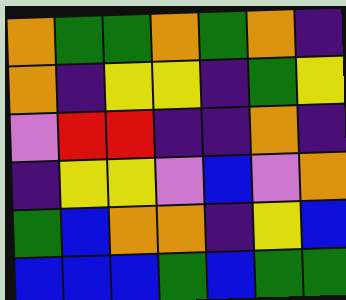[["orange", "green", "green", "orange", "green", "orange", "indigo"], ["orange", "indigo", "yellow", "yellow", "indigo", "green", "yellow"], ["violet", "red", "red", "indigo", "indigo", "orange", "indigo"], ["indigo", "yellow", "yellow", "violet", "blue", "violet", "orange"], ["green", "blue", "orange", "orange", "indigo", "yellow", "blue"], ["blue", "blue", "blue", "green", "blue", "green", "green"]]